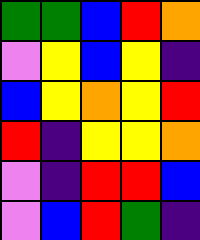[["green", "green", "blue", "red", "orange"], ["violet", "yellow", "blue", "yellow", "indigo"], ["blue", "yellow", "orange", "yellow", "red"], ["red", "indigo", "yellow", "yellow", "orange"], ["violet", "indigo", "red", "red", "blue"], ["violet", "blue", "red", "green", "indigo"]]